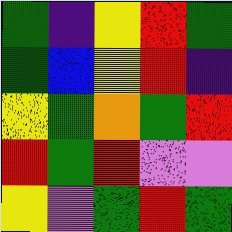[["green", "indigo", "yellow", "red", "green"], ["green", "blue", "yellow", "red", "indigo"], ["yellow", "green", "orange", "green", "red"], ["red", "green", "red", "violet", "violet"], ["yellow", "violet", "green", "red", "green"]]